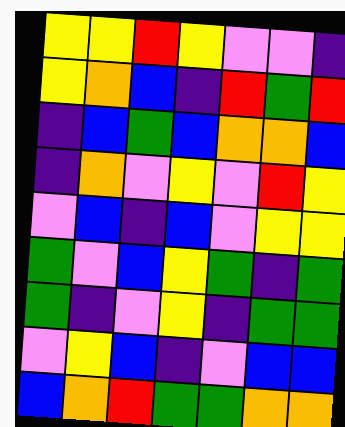[["yellow", "yellow", "red", "yellow", "violet", "violet", "indigo"], ["yellow", "orange", "blue", "indigo", "red", "green", "red"], ["indigo", "blue", "green", "blue", "orange", "orange", "blue"], ["indigo", "orange", "violet", "yellow", "violet", "red", "yellow"], ["violet", "blue", "indigo", "blue", "violet", "yellow", "yellow"], ["green", "violet", "blue", "yellow", "green", "indigo", "green"], ["green", "indigo", "violet", "yellow", "indigo", "green", "green"], ["violet", "yellow", "blue", "indigo", "violet", "blue", "blue"], ["blue", "orange", "red", "green", "green", "orange", "orange"]]